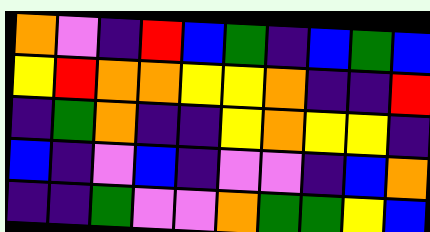[["orange", "violet", "indigo", "red", "blue", "green", "indigo", "blue", "green", "blue"], ["yellow", "red", "orange", "orange", "yellow", "yellow", "orange", "indigo", "indigo", "red"], ["indigo", "green", "orange", "indigo", "indigo", "yellow", "orange", "yellow", "yellow", "indigo"], ["blue", "indigo", "violet", "blue", "indigo", "violet", "violet", "indigo", "blue", "orange"], ["indigo", "indigo", "green", "violet", "violet", "orange", "green", "green", "yellow", "blue"]]